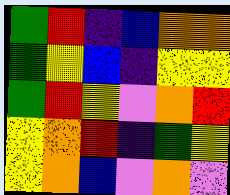[["green", "red", "indigo", "blue", "orange", "orange"], ["green", "yellow", "blue", "indigo", "yellow", "yellow"], ["green", "red", "yellow", "violet", "orange", "red"], ["yellow", "orange", "red", "indigo", "green", "yellow"], ["yellow", "orange", "blue", "violet", "orange", "violet"]]